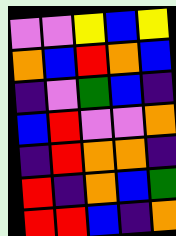[["violet", "violet", "yellow", "blue", "yellow"], ["orange", "blue", "red", "orange", "blue"], ["indigo", "violet", "green", "blue", "indigo"], ["blue", "red", "violet", "violet", "orange"], ["indigo", "red", "orange", "orange", "indigo"], ["red", "indigo", "orange", "blue", "green"], ["red", "red", "blue", "indigo", "orange"]]